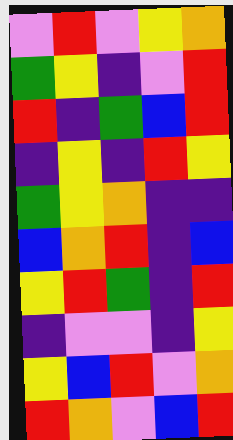[["violet", "red", "violet", "yellow", "orange"], ["green", "yellow", "indigo", "violet", "red"], ["red", "indigo", "green", "blue", "red"], ["indigo", "yellow", "indigo", "red", "yellow"], ["green", "yellow", "orange", "indigo", "indigo"], ["blue", "orange", "red", "indigo", "blue"], ["yellow", "red", "green", "indigo", "red"], ["indigo", "violet", "violet", "indigo", "yellow"], ["yellow", "blue", "red", "violet", "orange"], ["red", "orange", "violet", "blue", "red"]]